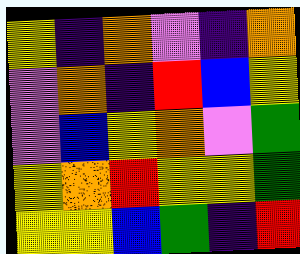[["yellow", "indigo", "orange", "violet", "indigo", "orange"], ["violet", "orange", "indigo", "red", "blue", "yellow"], ["violet", "blue", "yellow", "orange", "violet", "green"], ["yellow", "orange", "red", "yellow", "yellow", "green"], ["yellow", "yellow", "blue", "green", "indigo", "red"]]